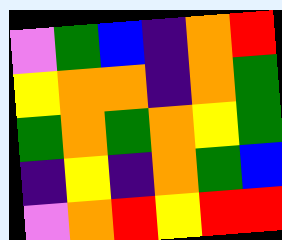[["violet", "green", "blue", "indigo", "orange", "red"], ["yellow", "orange", "orange", "indigo", "orange", "green"], ["green", "orange", "green", "orange", "yellow", "green"], ["indigo", "yellow", "indigo", "orange", "green", "blue"], ["violet", "orange", "red", "yellow", "red", "red"]]